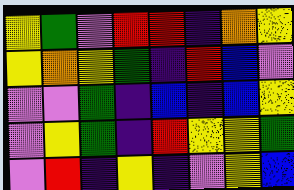[["yellow", "green", "violet", "red", "red", "indigo", "orange", "yellow"], ["yellow", "orange", "yellow", "green", "indigo", "red", "blue", "violet"], ["violet", "violet", "green", "indigo", "blue", "indigo", "blue", "yellow"], ["violet", "yellow", "green", "indigo", "red", "yellow", "yellow", "green"], ["violet", "red", "indigo", "yellow", "indigo", "violet", "yellow", "blue"]]